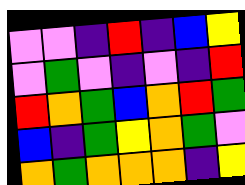[["violet", "violet", "indigo", "red", "indigo", "blue", "yellow"], ["violet", "green", "violet", "indigo", "violet", "indigo", "red"], ["red", "orange", "green", "blue", "orange", "red", "green"], ["blue", "indigo", "green", "yellow", "orange", "green", "violet"], ["orange", "green", "orange", "orange", "orange", "indigo", "yellow"]]